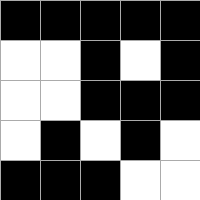[["black", "black", "black", "black", "black"], ["white", "white", "black", "white", "black"], ["white", "white", "black", "black", "black"], ["white", "black", "white", "black", "white"], ["black", "black", "black", "white", "white"]]